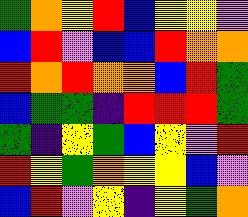[["green", "orange", "yellow", "red", "blue", "yellow", "yellow", "violet"], ["blue", "red", "violet", "blue", "blue", "red", "orange", "orange"], ["red", "orange", "red", "orange", "orange", "blue", "red", "green"], ["blue", "green", "green", "indigo", "red", "red", "red", "green"], ["green", "indigo", "yellow", "green", "blue", "yellow", "violet", "red"], ["red", "yellow", "green", "orange", "yellow", "yellow", "blue", "violet"], ["blue", "red", "violet", "yellow", "indigo", "yellow", "green", "orange"]]